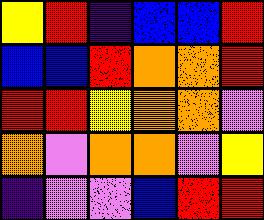[["yellow", "red", "indigo", "blue", "blue", "red"], ["blue", "blue", "red", "orange", "orange", "red"], ["red", "red", "yellow", "orange", "orange", "violet"], ["orange", "violet", "orange", "orange", "violet", "yellow"], ["indigo", "violet", "violet", "blue", "red", "red"]]